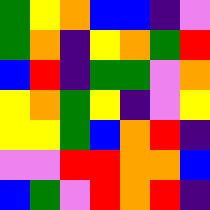[["green", "yellow", "orange", "blue", "blue", "indigo", "violet"], ["green", "orange", "indigo", "yellow", "orange", "green", "red"], ["blue", "red", "indigo", "green", "green", "violet", "orange"], ["yellow", "orange", "green", "yellow", "indigo", "violet", "yellow"], ["yellow", "yellow", "green", "blue", "orange", "red", "indigo"], ["violet", "violet", "red", "red", "orange", "orange", "blue"], ["blue", "green", "violet", "red", "orange", "red", "indigo"]]